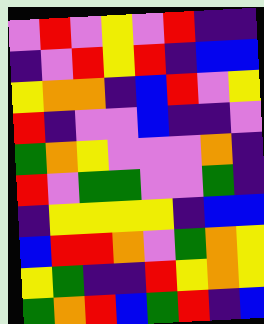[["violet", "red", "violet", "yellow", "violet", "red", "indigo", "indigo"], ["indigo", "violet", "red", "yellow", "red", "indigo", "blue", "blue"], ["yellow", "orange", "orange", "indigo", "blue", "red", "violet", "yellow"], ["red", "indigo", "violet", "violet", "blue", "indigo", "indigo", "violet"], ["green", "orange", "yellow", "violet", "violet", "violet", "orange", "indigo"], ["red", "violet", "green", "green", "violet", "violet", "green", "indigo"], ["indigo", "yellow", "yellow", "yellow", "yellow", "indigo", "blue", "blue"], ["blue", "red", "red", "orange", "violet", "green", "orange", "yellow"], ["yellow", "green", "indigo", "indigo", "red", "yellow", "orange", "yellow"], ["green", "orange", "red", "blue", "green", "red", "indigo", "blue"]]